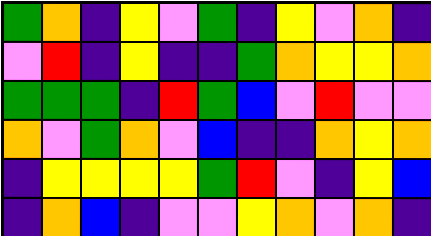[["green", "orange", "indigo", "yellow", "violet", "green", "indigo", "yellow", "violet", "orange", "indigo"], ["violet", "red", "indigo", "yellow", "indigo", "indigo", "green", "orange", "yellow", "yellow", "orange"], ["green", "green", "green", "indigo", "red", "green", "blue", "violet", "red", "violet", "violet"], ["orange", "violet", "green", "orange", "violet", "blue", "indigo", "indigo", "orange", "yellow", "orange"], ["indigo", "yellow", "yellow", "yellow", "yellow", "green", "red", "violet", "indigo", "yellow", "blue"], ["indigo", "orange", "blue", "indigo", "violet", "violet", "yellow", "orange", "violet", "orange", "indigo"]]